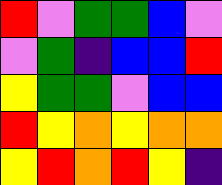[["red", "violet", "green", "green", "blue", "violet"], ["violet", "green", "indigo", "blue", "blue", "red"], ["yellow", "green", "green", "violet", "blue", "blue"], ["red", "yellow", "orange", "yellow", "orange", "orange"], ["yellow", "red", "orange", "red", "yellow", "indigo"]]